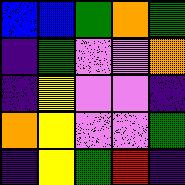[["blue", "blue", "green", "orange", "green"], ["indigo", "green", "violet", "violet", "orange"], ["indigo", "yellow", "violet", "violet", "indigo"], ["orange", "yellow", "violet", "violet", "green"], ["indigo", "yellow", "green", "red", "indigo"]]